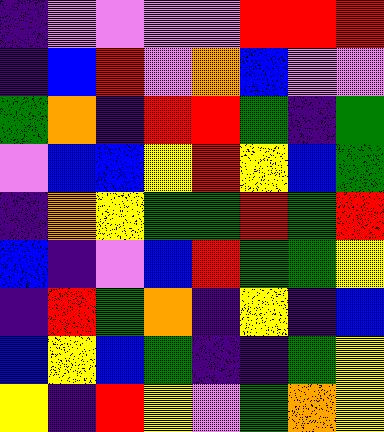[["indigo", "violet", "violet", "violet", "violet", "red", "red", "red"], ["indigo", "blue", "red", "violet", "orange", "blue", "violet", "violet"], ["green", "orange", "indigo", "red", "red", "green", "indigo", "green"], ["violet", "blue", "blue", "yellow", "red", "yellow", "blue", "green"], ["indigo", "orange", "yellow", "green", "green", "red", "green", "red"], ["blue", "indigo", "violet", "blue", "red", "green", "green", "yellow"], ["indigo", "red", "green", "orange", "indigo", "yellow", "indigo", "blue"], ["blue", "yellow", "blue", "green", "indigo", "indigo", "green", "yellow"], ["yellow", "indigo", "red", "yellow", "violet", "green", "orange", "yellow"]]